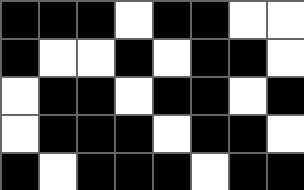[["black", "black", "black", "white", "black", "black", "white", "white"], ["black", "white", "white", "black", "white", "black", "black", "white"], ["white", "black", "black", "white", "black", "black", "white", "black"], ["white", "black", "black", "black", "white", "black", "black", "white"], ["black", "white", "black", "black", "black", "white", "black", "black"]]